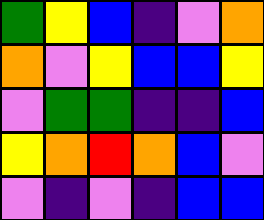[["green", "yellow", "blue", "indigo", "violet", "orange"], ["orange", "violet", "yellow", "blue", "blue", "yellow"], ["violet", "green", "green", "indigo", "indigo", "blue"], ["yellow", "orange", "red", "orange", "blue", "violet"], ["violet", "indigo", "violet", "indigo", "blue", "blue"]]